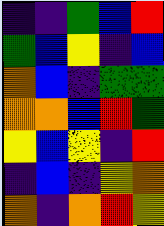[["indigo", "indigo", "green", "blue", "red"], ["green", "blue", "yellow", "indigo", "blue"], ["orange", "blue", "indigo", "green", "green"], ["orange", "orange", "blue", "red", "green"], ["yellow", "blue", "yellow", "indigo", "red"], ["indigo", "blue", "indigo", "yellow", "orange"], ["orange", "indigo", "orange", "red", "yellow"]]